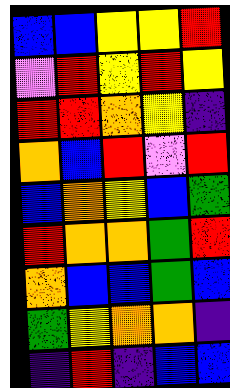[["blue", "blue", "yellow", "yellow", "red"], ["violet", "red", "yellow", "red", "yellow"], ["red", "red", "orange", "yellow", "indigo"], ["orange", "blue", "red", "violet", "red"], ["blue", "orange", "yellow", "blue", "green"], ["red", "orange", "orange", "green", "red"], ["orange", "blue", "blue", "green", "blue"], ["green", "yellow", "orange", "orange", "indigo"], ["indigo", "red", "indigo", "blue", "blue"]]